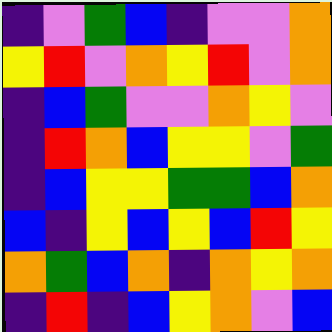[["indigo", "violet", "green", "blue", "indigo", "violet", "violet", "orange"], ["yellow", "red", "violet", "orange", "yellow", "red", "violet", "orange"], ["indigo", "blue", "green", "violet", "violet", "orange", "yellow", "violet"], ["indigo", "red", "orange", "blue", "yellow", "yellow", "violet", "green"], ["indigo", "blue", "yellow", "yellow", "green", "green", "blue", "orange"], ["blue", "indigo", "yellow", "blue", "yellow", "blue", "red", "yellow"], ["orange", "green", "blue", "orange", "indigo", "orange", "yellow", "orange"], ["indigo", "red", "indigo", "blue", "yellow", "orange", "violet", "blue"]]